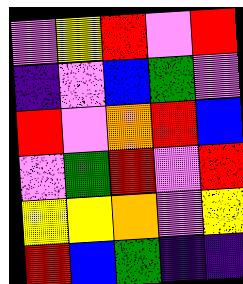[["violet", "yellow", "red", "violet", "red"], ["indigo", "violet", "blue", "green", "violet"], ["red", "violet", "orange", "red", "blue"], ["violet", "green", "red", "violet", "red"], ["yellow", "yellow", "orange", "violet", "yellow"], ["red", "blue", "green", "indigo", "indigo"]]